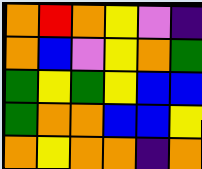[["orange", "red", "orange", "yellow", "violet", "indigo"], ["orange", "blue", "violet", "yellow", "orange", "green"], ["green", "yellow", "green", "yellow", "blue", "blue"], ["green", "orange", "orange", "blue", "blue", "yellow"], ["orange", "yellow", "orange", "orange", "indigo", "orange"]]